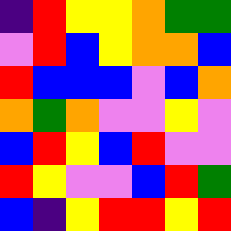[["indigo", "red", "yellow", "yellow", "orange", "green", "green"], ["violet", "red", "blue", "yellow", "orange", "orange", "blue"], ["red", "blue", "blue", "blue", "violet", "blue", "orange"], ["orange", "green", "orange", "violet", "violet", "yellow", "violet"], ["blue", "red", "yellow", "blue", "red", "violet", "violet"], ["red", "yellow", "violet", "violet", "blue", "red", "green"], ["blue", "indigo", "yellow", "red", "red", "yellow", "red"]]